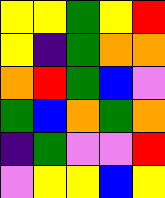[["yellow", "yellow", "green", "yellow", "red"], ["yellow", "indigo", "green", "orange", "orange"], ["orange", "red", "green", "blue", "violet"], ["green", "blue", "orange", "green", "orange"], ["indigo", "green", "violet", "violet", "red"], ["violet", "yellow", "yellow", "blue", "yellow"]]